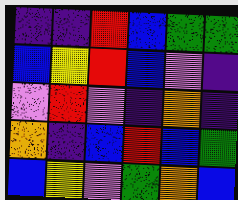[["indigo", "indigo", "red", "blue", "green", "green"], ["blue", "yellow", "red", "blue", "violet", "indigo"], ["violet", "red", "violet", "indigo", "orange", "indigo"], ["orange", "indigo", "blue", "red", "blue", "green"], ["blue", "yellow", "violet", "green", "orange", "blue"]]